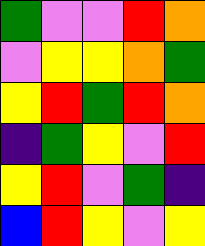[["green", "violet", "violet", "red", "orange"], ["violet", "yellow", "yellow", "orange", "green"], ["yellow", "red", "green", "red", "orange"], ["indigo", "green", "yellow", "violet", "red"], ["yellow", "red", "violet", "green", "indigo"], ["blue", "red", "yellow", "violet", "yellow"]]